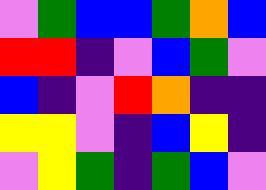[["violet", "green", "blue", "blue", "green", "orange", "blue"], ["red", "red", "indigo", "violet", "blue", "green", "violet"], ["blue", "indigo", "violet", "red", "orange", "indigo", "indigo"], ["yellow", "yellow", "violet", "indigo", "blue", "yellow", "indigo"], ["violet", "yellow", "green", "indigo", "green", "blue", "violet"]]